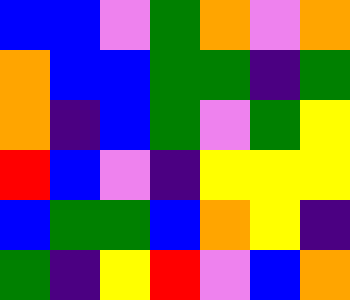[["blue", "blue", "violet", "green", "orange", "violet", "orange"], ["orange", "blue", "blue", "green", "green", "indigo", "green"], ["orange", "indigo", "blue", "green", "violet", "green", "yellow"], ["red", "blue", "violet", "indigo", "yellow", "yellow", "yellow"], ["blue", "green", "green", "blue", "orange", "yellow", "indigo"], ["green", "indigo", "yellow", "red", "violet", "blue", "orange"]]